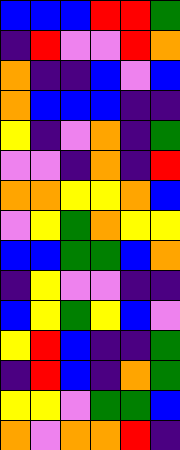[["blue", "blue", "blue", "red", "red", "green"], ["indigo", "red", "violet", "violet", "red", "orange"], ["orange", "indigo", "indigo", "blue", "violet", "blue"], ["orange", "blue", "blue", "blue", "indigo", "indigo"], ["yellow", "indigo", "violet", "orange", "indigo", "green"], ["violet", "violet", "indigo", "orange", "indigo", "red"], ["orange", "orange", "yellow", "yellow", "orange", "blue"], ["violet", "yellow", "green", "orange", "yellow", "yellow"], ["blue", "blue", "green", "green", "blue", "orange"], ["indigo", "yellow", "violet", "violet", "indigo", "indigo"], ["blue", "yellow", "green", "yellow", "blue", "violet"], ["yellow", "red", "blue", "indigo", "indigo", "green"], ["indigo", "red", "blue", "indigo", "orange", "green"], ["yellow", "yellow", "violet", "green", "green", "blue"], ["orange", "violet", "orange", "orange", "red", "indigo"]]